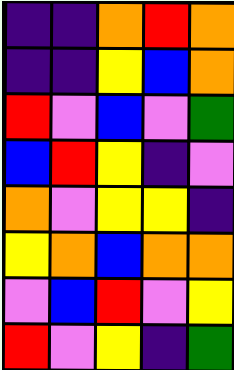[["indigo", "indigo", "orange", "red", "orange"], ["indigo", "indigo", "yellow", "blue", "orange"], ["red", "violet", "blue", "violet", "green"], ["blue", "red", "yellow", "indigo", "violet"], ["orange", "violet", "yellow", "yellow", "indigo"], ["yellow", "orange", "blue", "orange", "orange"], ["violet", "blue", "red", "violet", "yellow"], ["red", "violet", "yellow", "indigo", "green"]]